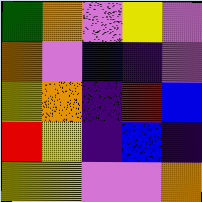[["green", "orange", "violet", "yellow", "violet"], ["orange", "violet", "blue", "indigo", "violet"], ["yellow", "orange", "indigo", "red", "blue"], ["red", "yellow", "indigo", "blue", "indigo"], ["yellow", "yellow", "violet", "violet", "orange"]]